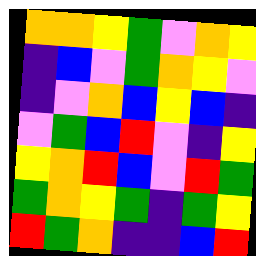[["orange", "orange", "yellow", "green", "violet", "orange", "yellow"], ["indigo", "blue", "violet", "green", "orange", "yellow", "violet"], ["indigo", "violet", "orange", "blue", "yellow", "blue", "indigo"], ["violet", "green", "blue", "red", "violet", "indigo", "yellow"], ["yellow", "orange", "red", "blue", "violet", "red", "green"], ["green", "orange", "yellow", "green", "indigo", "green", "yellow"], ["red", "green", "orange", "indigo", "indigo", "blue", "red"]]